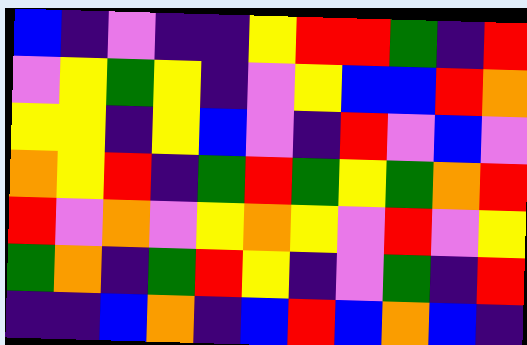[["blue", "indigo", "violet", "indigo", "indigo", "yellow", "red", "red", "green", "indigo", "red"], ["violet", "yellow", "green", "yellow", "indigo", "violet", "yellow", "blue", "blue", "red", "orange"], ["yellow", "yellow", "indigo", "yellow", "blue", "violet", "indigo", "red", "violet", "blue", "violet"], ["orange", "yellow", "red", "indigo", "green", "red", "green", "yellow", "green", "orange", "red"], ["red", "violet", "orange", "violet", "yellow", "orange", "yellow", "violet", "red", "violet", "yellow"], ["green", "orange", "indigo", "green", "red", "yellow", "indigo", "violet", "green", "indigo", "red"], ["indigo", "indigo", "blue", "orange", "indigo", "blue", "red", "blue", "orange", "blue", "indigo"]]